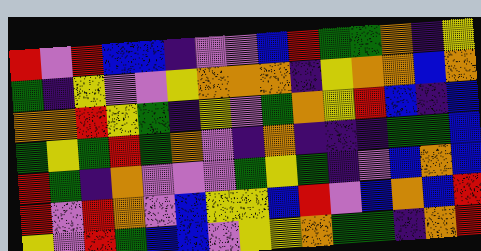[["red", "violet", "red", "blue", "blue", "indigo", "violet", "violet", "blue", "red", "green", "green", "orange", "indigo", "yellow"], ["green", "indigo", "yellow", "violet", "violet", "yellow", "orange", "orange", "orange", "indigo", "yellow", "orange", "orange", "blue", "orange"], ["orange", "orange", "red", "yellow", "green", "indigo", "yellow", "violet", "green", "orange", "yellow", "red", "blue", "indigo", "blue"], ["green", "yellow", "green", "red", "green", "orange", "violet", "indigo", "orange", "indigo", "indigo", "indigo", "green", "green", "blue"], ["red", "green", "indigo", "orange", "violet", "violet", "violet", "green", "yellow", "green", "indigo", "violet", "blue", "orange", "blue"], ["red", "violet", "red", "orange", "violet", "blue", "yellow", "yellow", "blue", "red", "violet", "blue", "orange", "blue", "red"], ["yellow", "violet", "red", "green", "blue", "blue", "violet", "yellow", "yellow", "orange", "green", "green", "indigo", "orange", "red"]]